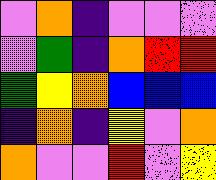[["violet", "orange", "indigo", "violet", "violet", "violet"], ["violet", "green", "indigo", "orange", "red", "red"], ["green", "yellow", "orange", "blue", "blue", "blue"], ["indigo", "orange", "indigo", "yellow", "violet", "orange"], ["orange", "violet", "violet", "red", "violet", "yellow"]]